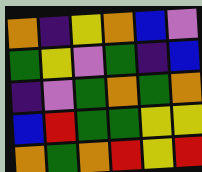[["orange", "indigo", "yellow", "orange", "blue", "violet"], ["green", "yellow", "violet", "green", "indigo", "blue"], ["indigo", "violet", "green", "orange", "green", "orange"], ["blue", "red", "green", "green", "yellow", "yellow"], ["orange", "green", "orange", "red", "yellow", "red"]]